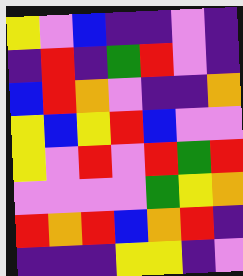[["yellow", "violet", "blue", "indigo", "indigo", "violet", "indigo"], ["indigo", "red", "indigo", "green", "red", "violet", "indigo"], ["blue", "red", "orange", "violet", "indigo", "indigo", "orange"], ["yellow", "blue", "yellow", "red", "blue", "violet", "violet"], ["yellow", "violet", "red", "violet", "red", "green", "red"], ["violet", "violet", "violet", "violet", "green", "yellow", "orange"], ["red", "orange", "red", "blue", "orange", "red", "indigo"], ["indigo", "indigo", "indigo", "yellow", "yellow", "indigo", "violet"]]